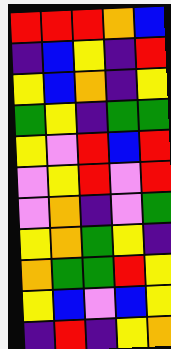[["red", "red", "red", "orange", "blue"], ["indigo", "blue", "yellow", "indigo", "red"], ["yellow", "blue", "orange", "indigo", "yellow"], ["green", "yellow", "indigo", "green", "green"], ["yellow", "violet", "red", "blue", "red"], ["violet", "yellow", "red", "violet", "red"], ["violet", "orange", "indigo", "violet", "green"], ["yellow", "orange", "green", "yellow", "indigo"], ["orange", "green", "green", "red", "yellow"], ["yellow", "blue", "violet", "blue", "yellow"], ["indigo", "red", "indigo", "yellow", "orange"]]